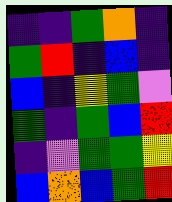[["indigo", "indigo", "green", "orange", "indigo"], ["green", "red", "indigo", "blue", "indigo"], ["blue", "indigo", "yellow", "green", "violet"], ["green", "indigo", "green", "blue", "red"], ["indigo", "violet", "green", "green", "yellow"], ["blue", "orange", "blue", "green", "red"]]